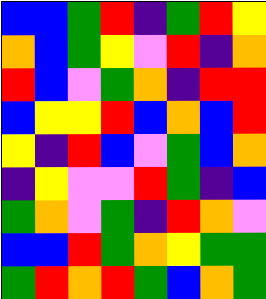[["blue", "blue", "green", "red", "indigo", "green", "red", "yellow"], ["orange", "blue", "green", "yellow", "violet", "red", "indigo", "orange"], ["red", "blue", "violet", "green", "orange", "indigo", "red", "red"], ["blue", "yellow", "yellow", "red", "blue", "orange", "blue", "red"], ["yellow", "indigo", "red", "blue", "violet", "green", "blue", "orange"], ["indigo", "yellow", "violet", "violet", "red", "green", "indigo", "blue"], ["green", "orange", "violet", "green", "indigo", "red", "orange", "violet"], ["blue", "blue", "red", "green", "orange", "yellow", "green", "green"], ["green", "red", "orange", "red", "green", "blue", "orange", "green"]]